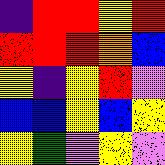[["indigo", "red", "red", "yellow", "red"], ["red", "red", "red", "orange", "blue"], ["yellow", "indigo", "yellow", "red", "violet"], ["blue", "blue", "yellow", "blue", "yellow"], ["yellow", "green", "violet", "yellow", "violet"]]